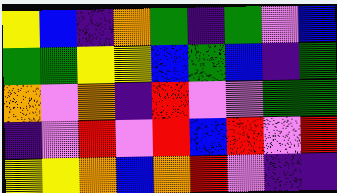[["yellow", "blue", "indigo", "orange", "green", "indigo", "green", "violet", "blue"], ["green", "green", "yellow", "yellow", "blue", "green", "blue", "indigo", "green"], ["orange", "violet", "orange", "indigo", "red", "violet", "violet", "green", "green"], ["indigo", "violet", "red", "violet", "red", "blue", "red", "violet", "red"], ["yellow", "yellow", "orange", "blue", "orange", "red", "violet", "indigo", "indigo"]]